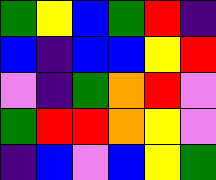[["green", "yellow", "blue", "green", "red", "indigo"], ["blue", "indigo", "blue", "blue", "yellow", "red"], ["violet", "indigo", "green", "orange", "red", "violet"], ["green", "red", "red", "orange", "yellow", "violet"], ["indigo", "blue", "violet", "blue", "yellow", "green"]]